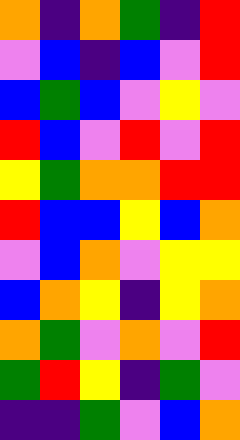[["orange", "indigo", "orange", "green", "indigo", "red"], ["violet", "blue", "indigo", "blue", "violet", "red"], ["blue", "green", "blue", "violet", "yellow", "violet"], ["red", "blue", "violet", "red", "violet", "red"], ["yellow", "green", "orange", "orange", "red", "red"], ["red", "blue", "blue", "yellow", "blue", "orange"], ["violet", "blue", "orange", "violet", "yellow", "yellow"], ["blue", "orange", "yellow", "indigo", "yellow", "orange"], ["orange", "green", "violet", "orange", "violet", "red"], ["green", "red", "yellow", "indigo", "green", "violet"], ["indigo", "indigo", "green", "violet", "blue", "orange"]]